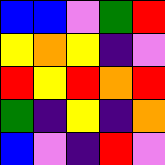[["blue", "blue", "violet", "green", "red"], ["yellow", "orange", "yellow", "indigo", "violet"], ["red", "yellow", "red", "orange", "red"], ["green", "indigo", "yellow", "indigo", "orange"], ["blue", "violet", "indigo", "red", "violet"]]